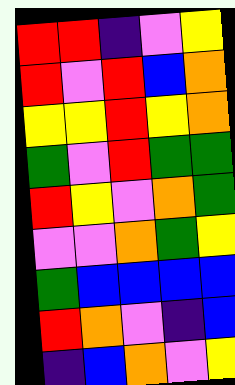[["red", "red", "indigo", "violet", "yellow"], ["red", "violet", "red", "blue", "orange"], ["yellow", "yellow", "red", "yellow", "orange"], ["green", "violet", "red", "green", "green"], ["red", "yellow", "violet", "orange", "green"], ["violet", "violet", "orange", "green", "yellow"], ["green", "blue", "blue", "blue", "blue"], ["red", "orange", "violet", "indigo", "blue"], ["indigo", "blue", "orange", "violet", "yellow"]]